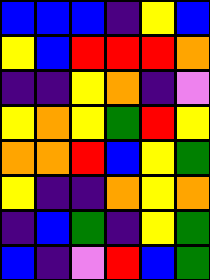[["blue", "blue", "blue", "indigo", "yellow", "blue"], ["yellow", "blue", "red", "red", "red", "orange"], ["indigo", "indigo", "yellow", "orange", "indigo", "violet"], ["yellow", "orange", "yellow", "green", "red", "yellow"], ["orange", "orange", "red", "blue", "yellow", "green"], ["yellow", "indigo", "indigo", "orange", "yellow", "orange"], ["indigo", "blue", "green", "indigo", "yellow", "green"], ["blue", "indigo", "violet", "red", "blue", "green"]]